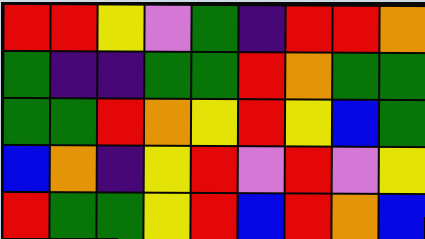[["red", "red", "yellow", "violet", "green", "indigo", "red", "red", "orange"], ["green", "indigo", "indigo", "green", "green", "red", "orange", "green", "green"], ["green", "green", "red", "orange", "yellow", "red", "yellow", "blue", "green"], ["blue", "orange", "indigo", "yellow", "red", "violet", "red", "violet", "yellow"], ["red", "green", "green", "yellow", "red", "blue", "red", "orange", "blue"]]